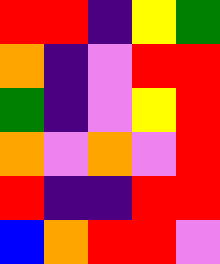[["red", "red", "indigo", "yellow", "green"], ["orange", "indigo", "violet", "red", "red"], ["green", "indigo", "violet", "yellow", "red"], ["orange", "violet", "orange", "violet", "red"], ["red", "indigo", "indigo", "red", "red"], ["blue", "orange", "red", "red", "violet"]]